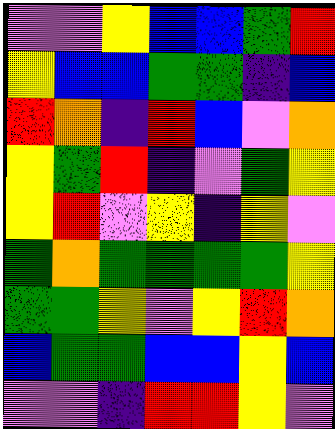[["violet", "violet", "yellow", "blue", "blue", "green", "red"], ["yellow", "blue", "blue", "green", "green", "indigo", "blue"], ["red", "orange", "indigo", "red", "blue", "violet", "orange"], ["yellow", "green", "red", "indigo", "violet", "green", "yellow"], ["yellow", "red", "violet", "yellow", "indigo", "yellow", "violet"], ["green", "orange", "green", "green", "green", "green", "yellow"], ["green", "green", "yellow", "violet", "yellow", "red", "orange"], ["blue", "green", "green", "blue", "blue", "yellow", "blue"], ["violet", "violet", "indigo", "red", "red", "yellow", "violet"]]